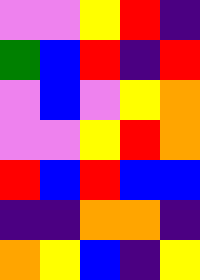[["violet", "violet", "yellow", "red", "indigo"], ["green", "blue", "red", "indigo", "red"], ["violet", "blue", "violet", "yellow", "orange"], ["violet", "violet", "yellow", "red", "orange"], ["red", "blue", "red", "blue", "blue"], ["indigo", "indigo", "orange", "orange", "indigo"], ["orange", "yellow", "blue", "indigo", "yellow"]]